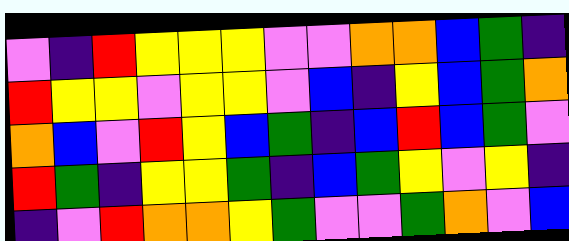[["violet", "indigo", "red", "yellow", "yellow", "yellow", "violet", "violet", "orange", "orange", "blue", "green", "indigo"], ["red", "yellow", "yellow", "violet", "yellow", "yellow", "violet", "blue", "indigo", "yellow", "blue", "green", "orange"], ["orange", "blue", "violet", "red", "yellow", "blue", "green", "indigo", "blue", "red", "blue", "green", "violet"], ["red", "green", "indigo", "yellow", "yellow", "green", "indigo", "blue", "green", "yellow", "violet", "yellow", "indigo"], ["indigo", "violet", "red", "orange", "orange", "yellow", "green", "violet", "violet", "green", "orange", "violet", "blue"]]